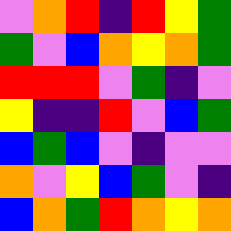[["violet", "orange", "red", "indigo", "red", "yellow", "green"], ["green", "violet", "blue", "orange", "yellow", "orange", "green"], ["red", "red", "red", "violet", "green", "indigo", "violet"], ["yellow", "indigo", "indigo", "red", "violet", "blue", "green"], ["blue", "green", "blue", "violet", "indigo", "violet", "violet"], ["orange", "violet", "yellow", "blue", "green", "violet", "indigo"], ["blue", "orange", "green", "red", "orange", "yellow", "orange"]]